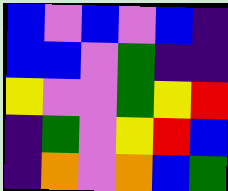[["blue", "violet", "blue", "violet", "blue", "indigo"], ["blue", "blue", "violet", "green", "indigo", "indigo"], ["yellow", "violet", "violet", "green", "yellow", "red"], ["indigo", "green", "violet", "yellow", "red", "blue"], ["indigo", "orange", "violet", "orange", "blue", "green"]]